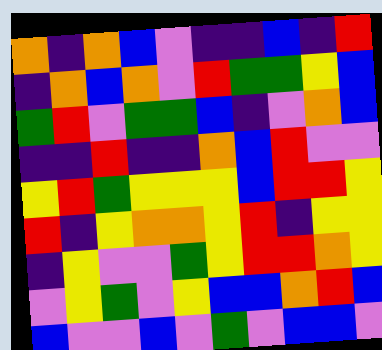[["orange", "indigo", "orange", "blue", "violet", "indigo", "indigo", "blue", "indigo", "red"], ["indigo", "orange", "blue", "orange", "violet", "red", "green", "green", "yellow", "blue"], ["green", "red", "violet", "green", "green", "blue", "indigo", "violet", "orange", "blue"], ["indigo", "indigo", "red", "indigo", "indigo", "orange", "blue", "red", "violet", "violet"], ["yellow", "red", "green", "yellow", "yellow", "yellow", "blue", "red", "red", "yellow"], ["red", "indigo", "yellow", "orange", "orange", "yellow", "red", "indigo", "yellow", "yellow"], ["indigo", "yellow", "violet", "violet", "green", "yellow", "red", "red", "orange", "yellow"], ["violet", "yellow", "green", "violet", "yellow", "blue", "blue", "orange", "red", "blue"], ["blue", "violet", "violet", "blue", "violet", "green", "violet", "blue", "blue", "violet"]]